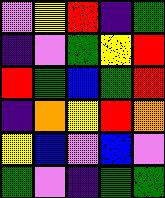[["violet", "yellow", "red", "indigo", "green"], ["indigo", "violet", "green", "yellow", "red"], ["red", "green", "blue", "green", "red"], ["indigo", "orange", "yellow", "red", "orange"], ["yellow", "blue", "violet", "blue", "violet"], ["green", "violet", "indigo", "green", "green"]]